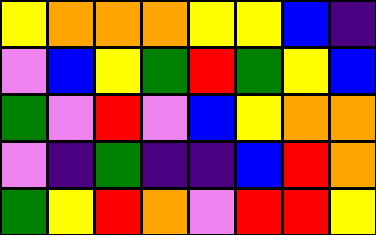[["yellow", "orange", "orange", "orange", "yellow", "yellow", "blue", "indigo"], ["violet", "blue", "yellow", "green", "red", "green", "yellow", "blue"], ["green", "violet", "red", "violet", "blue", "yellow", "orange", "orange"], ["violet", "indigo", "green", "indigo", "indigo", "blue", "red", "orange"], ["green", "yellow", "red", "orange", "violet", "red", "red", "yellow"]]